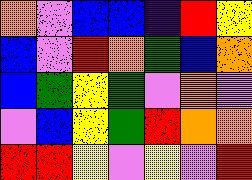[["orange", "violet", "blue", "blue", "indigo", "red", "yellow"], ["blue", "violet", "red", "orange", "green", "blue", "orange"], ["blue", "green", "yellow", "green", "violet", "orange", "violet"], ["violet", "blue", "yellow", "green", "red", "orange", "orange"], ["red", "red", "yellow", "violet", "yellow", "violet", "red"]]